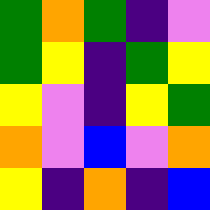[["green", "orange", "green", "indigo", "violet"], ["green", "yellow", "indigo", "green", "yellow"], ["yellow", "violet", "indigo", "yellow", "green"], ["orange", "violet", "blue", "violet", "orange"], ["yellow", "indigo", "orange", "indigo", "blue"]]